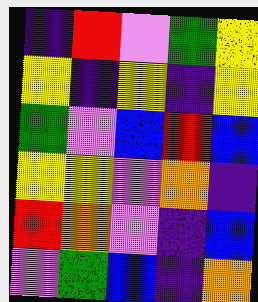[["indigo", "red", "violet", "green", "yellow"], ["yellow", "indigo", "yellow", "indigo", "yellow"], ["green", "violet", "blue", "red", "blue"], ["yellow", "yellow", "violet", "orange", "indigo"], ["red", "orange", "violet", "indigo", "blue"], ["violet", "green", "blue", "indigo", "orange"]]